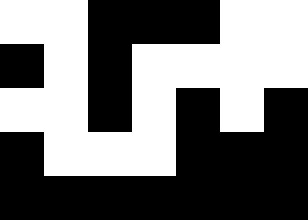[["white", "white", "black", "black", "black", "white", "white"], ["black", "white", "black", "white", "white", "white", "white"], ["white", "white", "black", "white", "black", "white", "black"], ["black", "white", "white", "white", "black", "black", "black"], ["black", "black", "black", "black", "black", "black", "black"]]